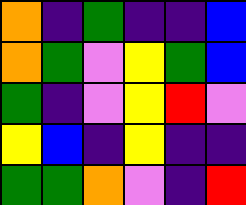[["orange", "indigo", "green", "indigo", "indigo", "blue"], ["orange", "green", "violet", "yellow", "green", "blue"], ["green", "indigo", "violet", "yellow", "red", "violet"], ["yellow", "blue", "indigo", "yellow", "indigo", "indigo"], ["green", "green", "orange", "violet", "indigo", "red"]]